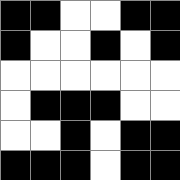[["black", "black", "white", "white", "black", "black"], ["black", "white", "white", "black", "white", "black"], ["white", "white", "white", "white", "white", "white"], ["white", "black", "black", "black", "white", "white"], ["white", "white", "black", "white", "black", "black"], ["black", "black", "black", "white", "black", "black"]]